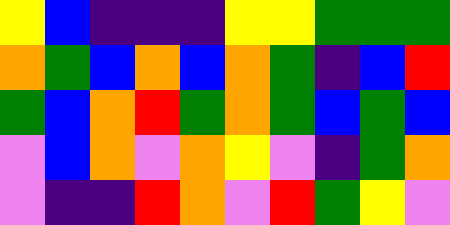[["yellow", "blue", "indigo", "indigo", "indigo", "yellow", "yellow", "green", "green", "green"], ["orange", "green", "blue", "orange", "blue", "orange", "green", "indigo", "blue", "red"], ["green", "blue", "orange", "red", "green", "orange", "green", "blue", "green", "blue"], ["violet", "blue", "orange", "violet", "orange", "yellow", "violet", "indigo", "green", "orange"], ["violet", "indigo", "indigo", "red", "orange", "violet", "red", "green", "yellow", "violet"]]